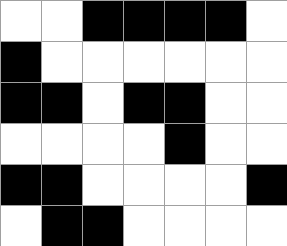[["white", "white", "black", "black", "black", "black", "white"], ["black", "white", "white", "white", "white", "white", "white"], ["black", "black", "white", "black", "black", "white", "white"], ["white", "white", "white", "white", "black", "white", "white"], ["black", "black", "white", "white", "white", "white", "black"], ["white", "black", "black", "white", "white", "white", "white"]]